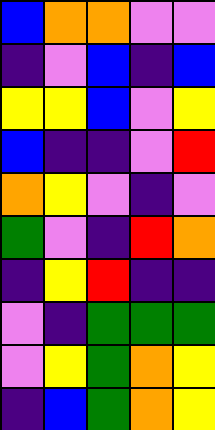[["blue", "orange", "orange", "violet", "violet"], ["indigo", "violet", "blue", "indigo", "blue"], ["yellow", "yellow", "blue", "violet", "yellow"], ["blue", "indigo", "indigo", "violet", "red"], ["orange", "yellow", "violet", "indigo", "violet"], ["green", "violet", "indigo", "red", "orange"], ["indigo", "yellow", "red", "indigo", "indigo"], ["violet", "indigo", "green", "green", "green"], ["violet", "yellow", "green", "orange", "yellow"], ["indigo", "blue", "green", "orange", "yellow"]]